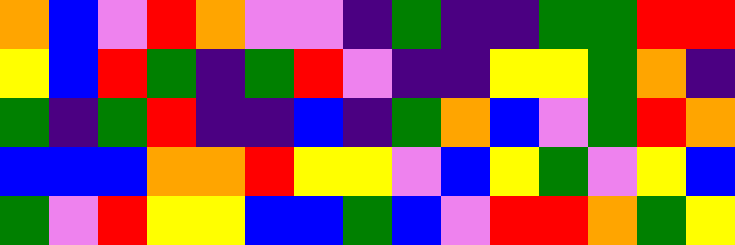[["orange", "blue", "violet", "red", "orange", "violet", "violet", "indigo", "green", "indigo", "indigo", "green", "green", "red", "red"], ["yellow", "blue", "red", "green", "indigo", "green", "red", "violet", "indigo", "indigo", "yellow", "yellow", "green", "orange", "indigo"], ["green", "indigo", "green", "red", "indigo", "indigo", "blue", "indigo", "green", "orange", "blue", "violet", "green", "red", "orange"], ["blue", "blue", "blue", "orange", "orange", "red", "yellow", "yellow", "violet", "blue", "yellow", "green", "violet", "yellow", "blue"], ["green", "violet", "red", "yellow", "yellow", "blue", "blue", "green", "blue", "violet", "red", "red", "orange", "green", "yellow"]]